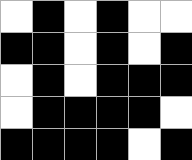[["white", "black", "white", "black", "white", "white"], ["black", "black", "white", "black", "white", "black"], ["white", "black", "white", "black", "black", "black"], ["white", "black", "black", "black", "black", "white"], ["black", "black", "black", "black", "white", "black"]]